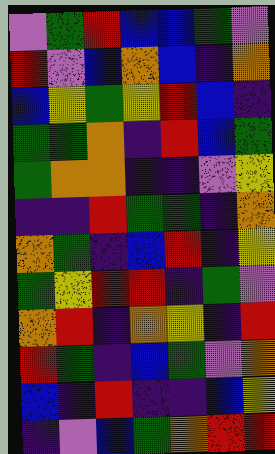[["violet", "green", "red", "blue", "blue", "green", "violet"], ["red", "violet", "blue", "orange", "blue", "indigo", "orange"], ["blue", "yellow", "green", "yellow", "red", "blue", "indigo"], ["green", "green", "orange", "indigo", "red", "blue", "green"], ["green", "orange", "orange", "indigo", "indigo", "violet", "yellow"], ["indigo", "indigo", "red", "green", "green", "indigo", "orange"], ["orange", "green", "indigo", "blue", "red", "indigo", "yellow"], ["green", "yellow", "red", "red", "indigo", "green", "violet"], ["orange", "red", "indigo", "orange", "yellow", "indigo", "red"], ["red", "green", "indigo", "blue", "green", "violet", "orange"], ["blue", "indigo", "red", "indigo", "indigo", "blue", "yellow"], ["indigo", "violet", "blue", "green", "orange", "red", "red"]]